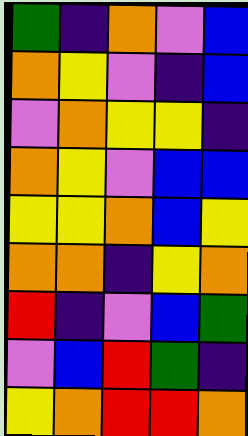[["green", "indigo", "orange", "violet", "blue"], ["orange", "yellow", "violet", "indigo", "blue"], ["violet", "orange", "yellow", "yellow", "indigo"], ["orange", "yellow", "violet", "blue", "blue"], ["yellow", "yellow", "orange", "blue", "yellow"], ["orange", "orange", "indigo", "yellow", "orange"], ["red", "indigo", "violet", "blue", "green"], ["violet", "blue", "red", "green", "indigo"], ["yellow", "orange", "red", "red", "orange"]]